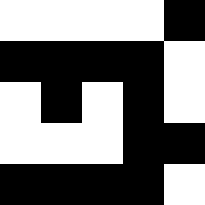[["white", "white", "white", "white", "black"], ["black", "black", "black", "black", "white"], ["white", "black", "white", "black", "white"], ["white", "white", "white", "black", "black"], ["black", "black", "black", "black", "white"]]